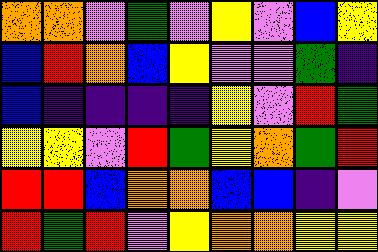[["orange", "orange", "violet", "green", "violet", "yellow", "violet", "blue", "yellow"], ["blue", "red", "orange", "blue", "yellow", "violet", "violet", "green", "indigo"], ["blue", "indigo", "indigo", "indigo", "indigo", "yellow", "violet", "red", "green"], ["yellow", "yellow", "violet", "red", "green", "yellow", "orange", "green", "red"], ["red", "red", "blue", "orange", "orange", "blue", "blue", "indigo", "violet"], ["red", "green", "red", "violet", "yellow", "orange", "orange", "yellow", "yellow"]]